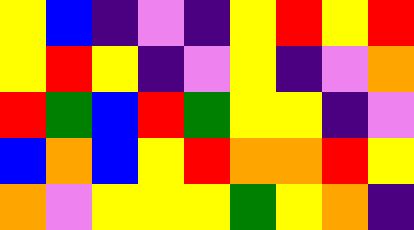[["yellow", "blue", "indigo", "violet", "indigo", "yellow", "red", "yellow", "red"], ["yellow", "red", "yellow", "indigo", "violet", "yellow", "indigo", "violet", "orange"], ["red", "green", "blue", "red", "green", "yellow", "yellow", "indigo", "violet"], ["blue", "orange", "blue", "yellow", "red", "orange", "orange", "red", "yellow"], ["orange", "violet", "yellow", "yellow", "yellow", "green", "yellow", "orange", "indigo"]]